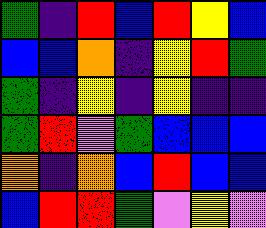[["green", "indigo", "red", "blue", "red", "yellow", "blue"], ["blue", "blue", "orange", "indigo", "yellow", "red", "green"], ["green", "indigo", "yellow", "indigo", "yellow", "indigo", "indigo"], ["green", "red", "violet", "green", "blue", "blue", "blue"], ["orange", "indigo", "orange", "blue", "red", "blue", "blue"], ["blue", "red", "red", "green", "violet", "yellow", "violet"]]